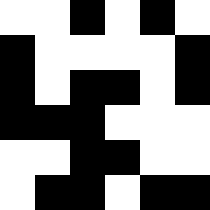[["white", "white", "black", "white", "black", "white"], ["black", "white", "white", "white", "white", "black"], ["black", "white", "black", "black", "white", "black"], ["black", "black", "black", "white", "white", "white"], ["white", "white", "black", "black", "white", "white"], ["white", "black", "black", "white", "black", "black"]]